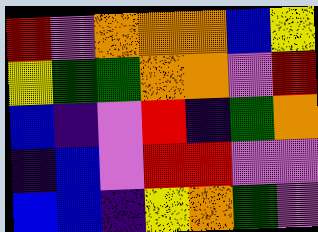[["red", "violet", "orange", "orange", "orange", "blue", "yellow"], ["yellow", "green", "green", "orange", "orange", "violet", "red"], ["blue", "indigo", "violet", "red", "indigo", "green", "orange"], ["indigo", "blue", "violet", "red", "red", "violet", "violet"], ["blue", "blue", "indigo", "yellow", "orange", "green", "violet"]]